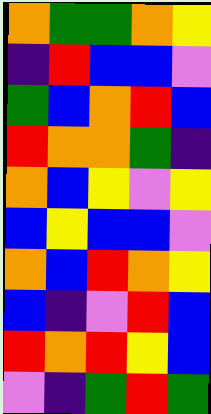[["orange", "green", "green", "orange", "yellow"], ["indigo", "red", "blue", "blue", "violet"], ["green", "blue", "orange", "red", "blue"], ["red", "orange", "orange", "green", "indigo"], ["orange", "blue", "yellow", "violet", "yellow"], ["blue", "yellow", "blue", "blue", "violet"], ["orange", "blue", "red", "orange", "yellow"], ["blue", "indigo", "violet", "red", "blue"], ["red", "orange", "red", "yellow", "blue"], ["violet", "indigo", "green", "red", "green"]]